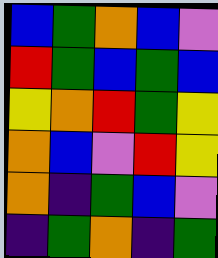[["blue", "green", "orange", "blue", "violet"], ["red", "green", "blue", "green", "blue"], ["yellow", "orange", "red", "green", "yellow"], ["orange", "blue", "violet", "red", "yellow"], ["orange", "indigo", "green", "blue", "violet"], ["indigo", "green", "orange", "indigo", "green"]]